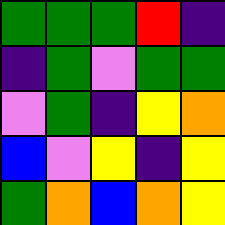[["green", "green", "green", "red", "indigo"], ["indigo", "green", "violet", "green", "green"], ["violet", "green", "indigo", "yellow", "orange"], ["blue", "violet", "yellow", "indigo", "yellow"], ["green", "orange", "blue", "orange", "yellow"]]